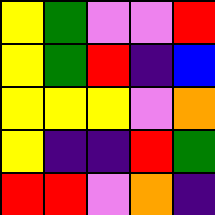[["yellow", "green", "violet", "violet", "red"], ["yellow", "green", "red", "indigo", "blue"], ["yellow", "yellow", "yellow", "violet", "orange"], ["yellow", "indigo", "indigo", "red", "green"], ["red", "red", "violet", "orange", "indigo"]]